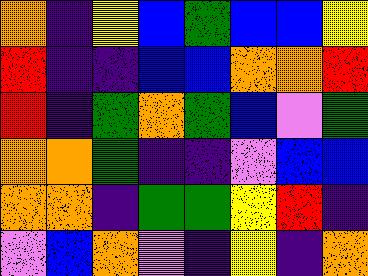[["orange", "indigo", "yellow", "blue", "green", "blue", "blue", "yellow"], ["red", "indigo", "indigo", "blue", "blue", "orange", "orange", "red"], ["red", "indigo", "green", "orange", "green", "blue", "violet", "green"], ["orange", "orange", "green", "indigo", "indigo", "violet", "blue", "blue"], ["orange", "orange", "indigo", "green", "green", "yellow", "red", "indigo"], ["violet", "blue", "orange", "violet", "indigo", "yellow", "indigo", "orange"]]